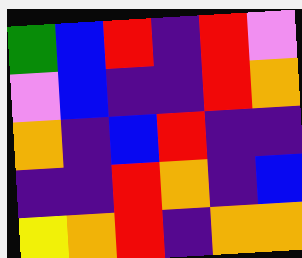[["green", "blue", "red", "indigo", "red", "violet"], ["violet", "blue", "indigo", "indigo", "red", "orange"], ["orange", "indigo", "blue", "red", "indigo", "indigo"], ["indigo", "indigo", "red", "orange", "indigo", "blue"], ["yellow", "orange", "red", "indigo", "orange", "orange"]]